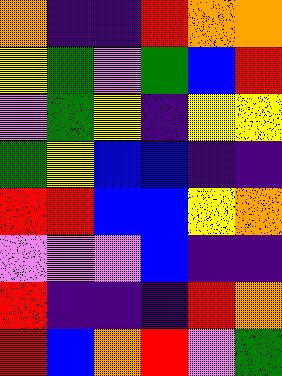[["orange", "indigo", "indigo", "red", "orange", "orange"], ["yellow", "green", "violet", "green", "blue", "red"], ["violet", "green", "yellow", "indigo", "yellow", "yellow"], ["green", "yellow", "blue", "blue", "indigo", "indigo"], ["red", "red", "blue", "blue", "yellow", "orange"], ["violet", "violet", "violet", "blue", "indigo", "indigo"], ["red", "indigo", "indigo", "indigo", "red", "orange"], ["red", "blue", "orange", "red", "violet", "green"]]